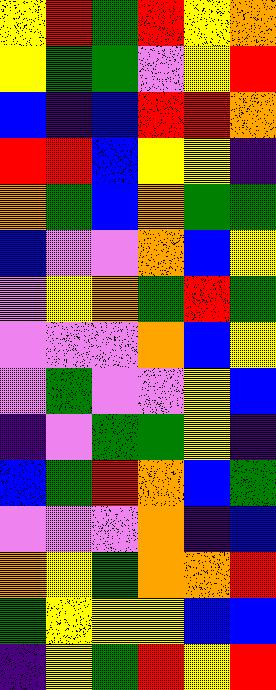[["yellow", "red", "green", "red", "yellow", "orange"], ["yellow", "green", "green", "violet", "yellow", "red"], ["blue", "indigo", "blue", "red", "red", "orange"], ["red", "red", "blue", "yellow", "yellow", "indigo"], ["orange", "green", "blue", "orange", "green", "green"], ["blue", "violet", "violet", "orange", "blue", "yellow"], ["violet", "yellow", "orange", "green", "red", "green"], ["violet", "violet", "violet", "orange", "blue", "yellow"], ["violet", "green", "violet", "violet", "yellow", "blue"], ["indigo", "violet", "green", "green", "yellow", "indigo"], ["blue", "green", "red", "orange", "blue", "green"], ["violet", "violet", "violet", "orange", "indigo", "blue"], ["orange", "yellow", "green", "orange", "orange", "red"], ["green", "yellow", "yellow", "yellow", "blue", "blue"], ["indigo", "yellow", "green", "red", "yellow", "red"]]